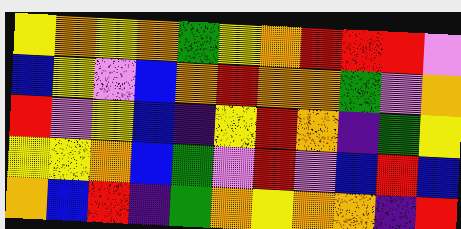[["yellow", "orange", "yellow", "orange", "green", "yellow", "orange", "red", "red", "red", "violet"], ["blue", "yellow", "violet", "blue", "orange", "red", "orange", "orange", "green", "violet", "orange"], ["red", "violet", "yellow", "blue", "indigo", "yellow", "red", "orange", "indigo", "green", "yellow"], ["yellow", "yellow", "orange", "blue", "green", "violet", "red", "violet", "blue", "red", "blue"], ["orange", "blue", "red", "indigo", "green", "orange", "yellow", "orange", "orange", "indigo", "red"]]